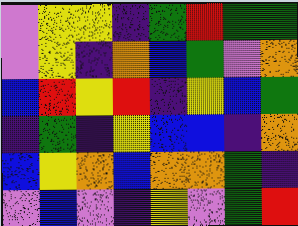[["violet", "yellow", "yellow", "indigo", "green", "red", "green", "green"], ["violet", "yellow", "indigo", "orange", "blue", "green", "violet", "orange"], ["blue", "red", "yellow", "red", "indigo", "yellow", "blue", "green"], ["indigo", "green", "indigo", "yellow", "blue", "blue", "indigo", "orange"], ["blue", "yellow", "orange", "blue", "orange", "orange", "green", "indigo"], ["violet", "blue", "violet", "indigo", "yellow", "violet", "green", "red"]]